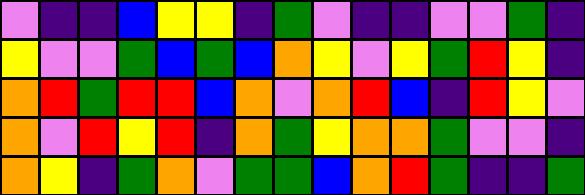[["violet", "indigo", "indigo", "blue", "yellow", "yellow", "indigo", "green", "violet", "indigo", "indigo", "violet", "violet", "green", "indigo"], ["yellow", "violet", "violet", "green", "blue", "green", "blue", "orange", "yellow", "violet", "yellow", "green", "red", "yellow", "indigo"], ["orange", "red", "green", "red", "red", "blue", "orange", "violet", "orange", "red", "blue", "indigo", "red", "yellow", "violet"], ["orange", "violet", "red", "yellow", "red", "indigo", "orange", "green", "yellow", "orange", "orange", "green", "violet", "violet", "indigo"], ["orange", "yellow", "indigo", "green", "orange", "violet", "green", "green", "blue", "orange", "red", "green", "indigo", "indigo", "green"]]